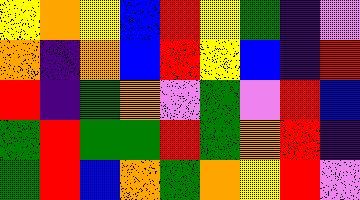[["yellow", "orange", "yellow", "blue", "red", "yellow", "green", "indigo", "violet"], ["orange", "indigo", "orange", "blue", "red", "yellow", "blue", "indigo", "red"], ["red", "indigo", "green", "orange", "violet", "green", "violet", "red", "blue"], ["green", "red", "green", "green", "red", "green", "orange", "red", "indigo"], ["green", "red", "blue", "orange", "green", "orange", "yellow", "red", "violet"]]